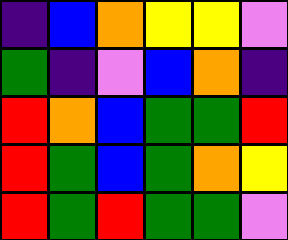[["indigo", "blue", "orange", "yellow", "yellow", "violet"], ["green", "indigo", "violet", "blue", "orange", "indigo"], ["red", "orange", "blue", "green", "green", "red"], ["red", "green", "blue", "green", "orange", "yellow"], ["red", "green", "red", "green", "green", "violet"]]